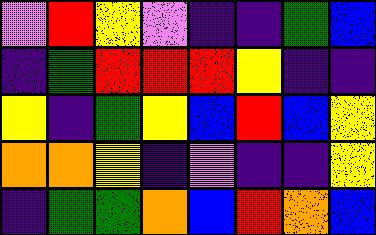[["violet", "red", "yellow", "violet", "indigo", "indigo", "green", "blue"], ["indigo", "green", "red", "red", "red", "yellow", "indigo", "indigo"], ["yellow", "indigo", "green", "yellow", "blue", "red", "blue", "yellow"], ["orange", "orange", "yellow", "indigo", "violet", "indigo", "indigo", "yellow"], ["indigo", "green", "green", "orange", "blue", "red", "orange", "blue"]]